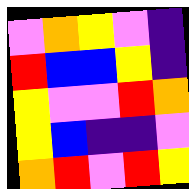[["violet", "orange", "yellow", "violet", "indigo"], ["red", "blue", "blue", "yellow", "indigo"], ["yellow", "violet", "violet", "red", "orange"], ["yellow", "blue", "indigo", "indigo", "violet"], ["orange", "red", "violet", "red", "yellow"]]